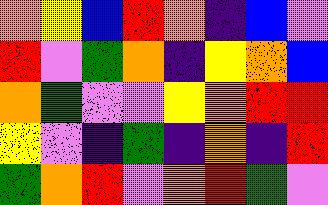[["orange", "yellow", "blue", "red", "orange", "indigo", "blue", "violet"], ["red", "violet", "green", "orange", "indigo", "yellow", "orange", "blue"], ["orange", "green", "violet", "violet", "yellow", "orange", "red", "red"], ["yellow", "violet", "indigo", "green", "indigo", "orange", "indigo", "red"], ["green", "orange", "red", "violet", "orange", "red", "green", "violet"]]